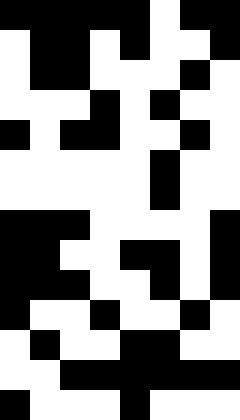[["black", "black", "black", "black", "black", "white", "black", "black"], ["white", "black", "black", "white", "black", "white", "white", "black"], ["white", "black", "black", "white", "white", "white", "black", "white"], ["white", "white", "white", "black", "white", "black", "white", "white"], ["black", "white", "black", "black", "white", "white", "black", "white"], ["white", "white", "white", "white", "white", "black", "white", "white"], ["white", "white", "white", "white", "white", "black", "white", "white"], ["black", "black", "black", "white", "white", "white", "white", "black"], ["black", "black", "white", "white", "black", "black", "white", "black"], ["black", "black", "black", "white", "white", "black", "white", "black"], ["black", "white", "white", "black", "white", "white", "black", "white"], ["white", "black", "white", "white", "black", "black", "white", "white"], ["white", "white", "black", "black", "black", "black", "black", "black"], ["black", "white", "white", "white", "black", "white", "white", "white"]]